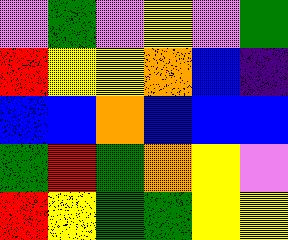[["violet", "green", "violet", "yellow", "violet", "green"], ["red", "yellow", "yellow", "orange", "blue", "indigo"], ["blue", "blue", "orange", "blue", "blue", "blue"], ["green", "red", "green", "orange", "yellow", "violet"], ["red", "yellow", "green", "green", "yellow", "yellow"]]